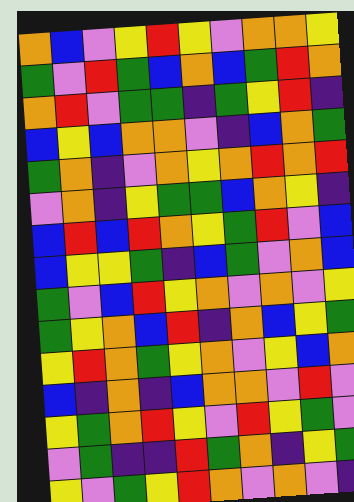[["orange", "blue", "violet", "yellow", "red", "yellow", "violet", "orange", "orange", "yellow"], ["green", "violet", "red", "green", "blue", "orange", "blue", "green", "red", "orange"], ["orange", "red", "violet", "green", "green", "indigo", "green", "yellow", "red", "indigo"], ["blue", "yellow", "blue", "orange", "orange", "violet", "indigo", "blue", "orange", "green"], ["green", "orange", "indigo", "violet", "orange", "yellow", "orange", "red", "orange", "red"], ["violet", "orange", "indigo", "yellow", "green", "green", "blue", "orange", "yellow", "indigo"], ["blue", "red", "blue", "red", "orange", "yellow", "green", "red", "violet", "blue"], ["blue", "yellow", "yellow", "green", "indigo", "blue", "green", "violet", "orange", "blue"], ["green", "violet", "blue", "red", "yellow", "orange", "violet", "orange", "violet", "yellow"], ["green", "yellow", "orange", "blue", "red", "indigo", "orange", "blue", "yellow", "green"], ["yellow", "red", "orange", "green", "yellow", "orange", "violet", "yellow", "blue", "orange"], ["blue", "indigo", "orange", "indigo", "blue", "orange", "orange", "violet", "red", "violet"], ["yellow", "green", "orange", "red", "yellow", "violet", "red", "yellow", "green", "violet"], ["violet", "green", "indigo", "indigo", "red", "green", "orange", "indigo", "yellow", "green"], ["yellow", "violet", "green", "yellow", "red", "orange", "violet", "orange", "violet", "indigo"]]